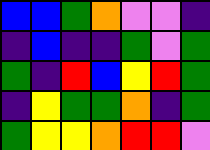[["blue", "blue", "green", "orange", "violet", "violet", "indigo"], ["indigo", "blue", "indigo", "indigo", "green", "violet", "green"], ["green", "indigo", "red", "blue", "yellow", "red", "green"], ["indigo", "yellow", "green", "green", "orange", "indigo", "green"], ["green", "yellow", "yellow", "orange", "red", "red", "violet"]]